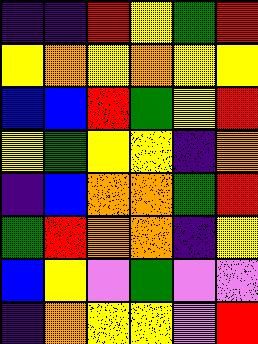[["indigo", "indigo", "red", "yellow", "green", "red"], ["yellow", "orange", "yellow", "orange", "yellow", "yellow"], ["blue", "blue", "red", "green", "yellow", "red"], ["yellow", "green", "yellow", "yellow", "indigo", "orange"], ["indigo", "blue", "orange", "orange", "green", "red"], ["green", "red", "orange", "orange", "indigo", "yellow"], ["blue", "yellow", "violet", "green", "violet", "violet"], ["indigo", "orange", "yellow", "yellow", "violet", "red"]]